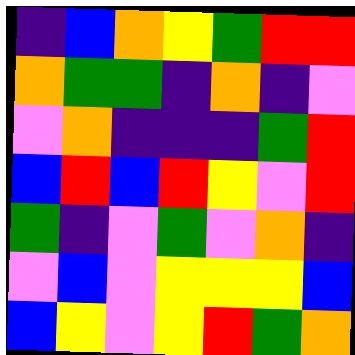[["indigo", "blue", "orange", "yellow", "green", "red", "red"], ["orange", "green", "green", "indigo", "orange", "indigo", "violet"], ["violet", "orange", "indigo", "indigo", "indigo", "green", "red"], ["blue", "red", "blue", "red", "yellow", "violet", "red"], ["green", "indigo", "violet", "green", "violet", "orange", "indigo"], ["violet", "blue", "violet", "yellow", "yellow", "yellow", "blue"], ["blue", "yellow", "violet", "yellow", "red", "green", "orange"]]